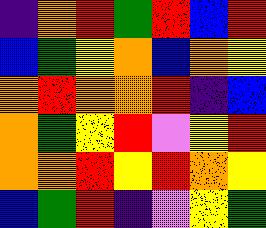[["indigo", "orange", "red", "green", "red", "blue", "red"], ["blue", "green", "yellow", "orange", "blue", "orange", "yellow"], ["orange", "red", "orange", "orange", "red", "indigo", "blue"], ["orange", "green", "yellow", "red", "violet", "yellow", "red"], ["orange", "orange", "red", "yellow", "red", "orange", "yellow"], ["blue", "green", "red", "indigo", "violet", "yellow", "green"]]